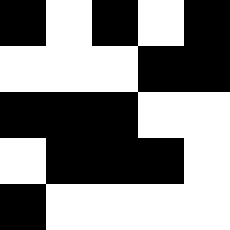[["black", "white", "black", "white", "black"], ["white", "white", "white", "black", "black"], ["black", "black", "black", "white", "white"], ["white", "black", "black", "black", "white"], ["black", "white", "white", "white", "white"]]